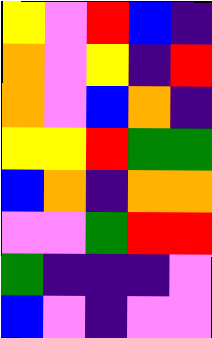[["yellow", "violet", "red", "blue", "indigo"], ["orange", "violet", "yellow", "indigo", "red"], ["orange", "violet", "blue", "orange", "indigo"], ["yellow", "yellow", "red", "green", "green"], ["blue", "orange", "indigo", "orange", "orange"], ["violet", "violet", "green", "red", "red"], ["green", "indigo", "indigo", "indigo", "violet"], ["blue", "violet", "indigo", "violet", "violet"]]